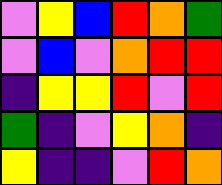[["violet", "yellow", "blue", "red", "orange", "green"], ["violet", "blue", "violet", "orange", "red", "red"], ["indigo", "yellow", "yellow", "red", "violet", "red"], ["green", "indigo", "violet", "yellow", "orange", "indigo"], ["yellow", "indigo", "indigo", "violet", "red", "orange"]]